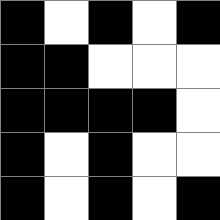[["black", "white", "black", "white", "black"], ["black", "black", "white", "white", "white"], ["black", "black", "black", "black", "white"], ["black", "white", "black", "white", "white"], ["black", "white", "black", "white", "black"]]